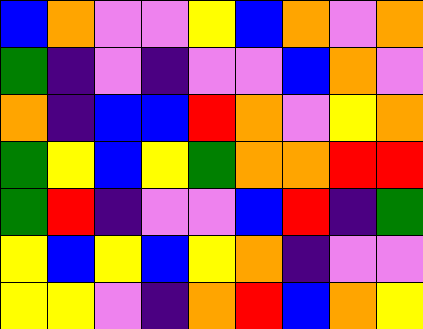[["blue", "orange", "violet", "violet", "yellow", "blue", "orange", "violet", "orange"], ["green", "indigo", "violet", "indigo", "violet", "violet", "blue", "orange", "violet"], ["orange", "indigo", "blue", "blue", "red", "orange", "violet", "yellow", "orange"], ["green", "yellow", "blue", "yellow", "green", "orange", "orange", "red", "red"], ["green", "red", "indigo", "violet", "violet", "blue", "red", "indigo", "green"], ["yellow", "blue", "yellow", "blue", "yellow", "orange", "indigo", "violet", "violet"], ["yellow", "yellow", "violet", "indigo", "orange", "red", "blue", "orange", "yellow"]]